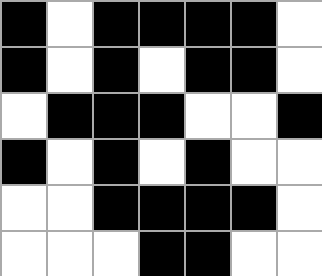[["black", "white", "black", "black", "black", "black", "white"], ["black", "white", "black", "white", "black", "black", "white"], ["white", "black", "black", "black", "white", "white", "black"], ["black", "white", "black", "white", "black", "white", "white"], ["white", "white", "black", "black", "black", "black", "white"], ["white", "white", "white", "black", "black", "white", "white"]]